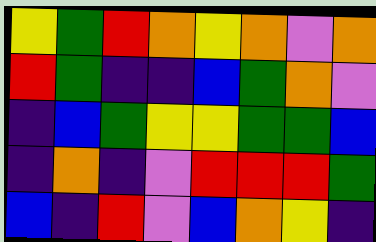[["yellow", "green", "red", "orange", "yellow", "orange", "violet", "orange"], ["red", "green", "indigo", "indigo", "blue", "green", "orange", "violet"], ["indigo", "blue", "green", "yellow", "yellow", "green", "green", "blue"], ["indigo", "orange", "indigo", "violet", "red", "red", "red", "green"], ["blue", "indigo", "red", "violet", "blue", "orange", "yellow", "indigo"]]